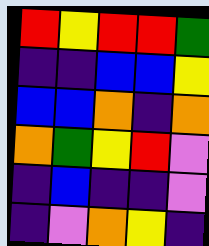[["red", "yellow", "red", "red", "green"], ["indigo", "indigo", "blue", "blue", "yellow"], ["blue", "blue", "orange", "indigo", "orange"], ["orange", "green", "yellow", "red", "violet"], ["indigo", "blue", "indigo", "indigo", "violet"], ["indigo", "violet", "orange", "yellow", "indigo"]]